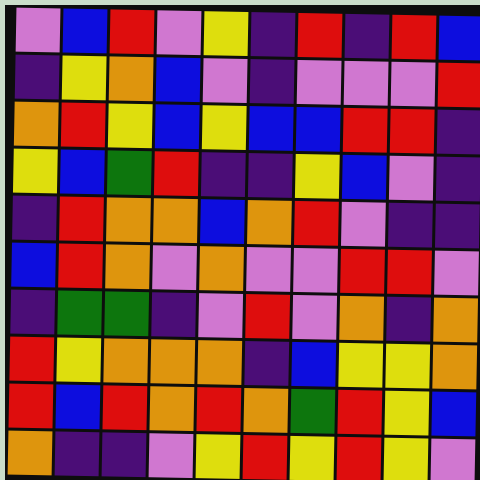[["violet", "blue", "red", "violet", "yellow", "indigo", "red", "indigo", "red", "blue"], ["indigo", "yellow", "orange", "blue", "violet", "indigo", "violet", "violet", "violet", "red"], ["orange", "red", "yellow", "blue", "yellow", "blue", "blue", "red", "red", "indigo"], ["yellow", "blue", "green", "red", "indigo", "indigo", "yellow", "blue", "violet", "indigo"], ["indigo", "red", "orange", "orange", "blue", "orange", "red", "violet", "indigo", "indigo"], ["blue", "red", "orange", "violet", "orange", "violet", "violet", "red", "red", "violet"], ["indigo", "green", "green", "indigo", "violet", "red", "violet", "orange", "indigo", "orange"], ["red", "yellow", "orange", "orange", "orange", "indigo", "blue", "yellow", "yellow", "orange"], ["red", "blue", "red", "orange", "red", "orange", "green", "red", "yellow", "blue"], ["orange", "indigo", "indigo", "violet", "yellow", "red", "yellow", "red", "yellow", "violet"]]